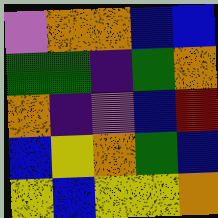[["violet", "orange", "orange", "blue", "blue"], ["green", "green", "indigo", "green", "orange"], ["orange", "indigo", "violet", "blue", "red"], ["blue", "yellow", "orange", "green", "blue"], ["yellow", "blue", "yellow", "yellow", "orange"]]